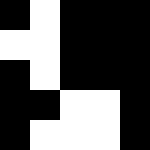[["black", "white", "black", "black", "black"], ["white", "white", "black", "black", "black"], ["black", "white", "black", "black", "black"], ["black", "black", "white", "white", "black"], ["black", "white", "white", "white", "black"]]